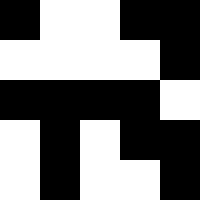[["black", "white", "white", "black", "black"], ["white", "white", "white", "white", "black"], ["black", "black", "black", "black", "white"], ["white", "black", "white", "black", "black"], ["white", "black", "white", "white", "black"]]